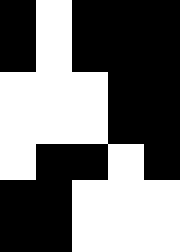[["black", "white", "black", "black", "black"], ["black", "white", "black", "black", "black"], ["white", "white", "white", "black", "black"], ["white", "white", "white", "black", "black"], ["white", "black", "black", "white", "black"], ["black", "black", "white", "white", "white"], ["black", "black", "white", "white", "white"]]